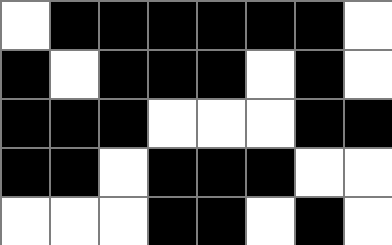[["white", "black", "black", "black", "black", "black", "black", "white"], ["black", "white", "black", "black", "black", "white", "black", "white"], ["black", "black", "black", "white", "white", "white", "black", "black"], ["black", "black", "white", "black", "black", "black", "white", "white"], ["white", "white", "white", "black", "black", "white", "black", "white"]]